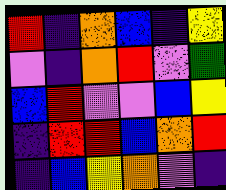[["red", "indigo", "orange", "blue", "indigo", "yellow"], ["violet", "indigo", "orange", "red", "violet", "green"], ["blue", "red", "violet", "violet", "blue", "yellow"], ["indigo", "red", "red", "blue", "orange", "red"], ["indigo", "blue", "yellow", "orange", "violet", "indigo"]]